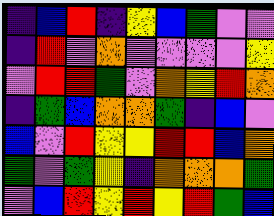[["indigo", "blue", "red", "indigo", "yellow", "blue", "green", "violet", "violet"], ["indigo", "red", "violet", "orange", "violet", "violet", "violet", "violet", "yellow"], ["violet", "red", "red", "green", "violet", "orange", "yellow", "red", "orange"], ["indigo", "green", "blue", "orange", "orange", "green", "indigo", "blue", "violet"], ["blue", "violet", "red", "yellow", "yellow", "red", "red", "blue", "orange"], ["green", "violet", "green", "yellow", "indigo", "orange", "orange", "orange", "green"], ["violet", "blue", "red", "yellow", "red", "yellow", "red", "green", "blue"]]